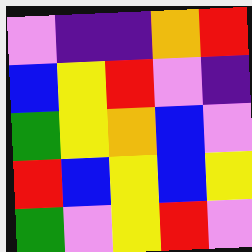[["violet", "indigo", "indigo", "orange", "red"], ["blue", "yellow", "red", "violet", "indigo"], ["green", "yellow", "orange", "blue", "violet"], ["red", "blue", "yellow", "blue", "yellow"], ["green", "violet", "yellow", "red", "violet"]]